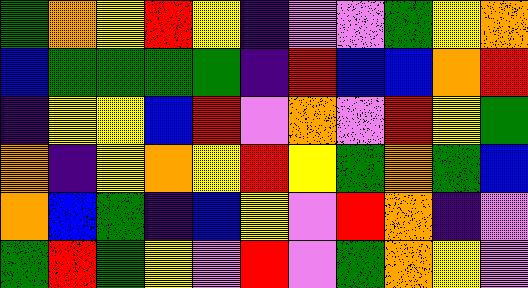[["green", "orange", "yellow", "red", "yellow", "indigo", "violet", "violet", "green", "yellow", "orange"], ["blue", "green", "green", "green", "green", "indigo", "red", "blue", "blue", "orange", "red"], ["indigo", "yellow", "yellow", "blue", "red", "violet", "orange", "violet", "red", "yellow", "green"], ["orange", "indigo", "yellow", "orange", "yellow", "red", "yellow", "green", "orange", "green", "blue"], ["orange", "blue", "green", "indigo", "blue", "yellow", "violet", "red", "orange", "indigo", "violet"], ["green", "red", "green", "yellow", "violet", "red", "violet", "green", "orange", "yellow", "violet"]]